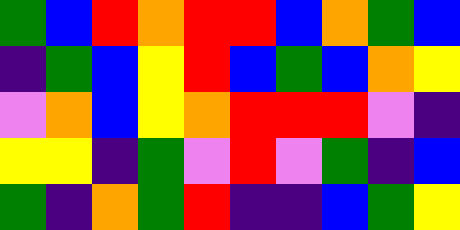[["green", "blue", "red", "orange", "red", "red", "blue", "orange", "green", "blue"], ["indigo", "green", "blue", "yellow", "red", "blue", "green", "blue", "orange", "yellow"], ["violet", "orange", "blue", "yellow", "orange", "red", "red", "red", "violet", "indigo"], ["yellow", "yellow", "indigo", "green", "violet", "red", "violet", "green", "indigo", "blue"], ["green", "indigo", "orange", "green", "red", "indigo", "indigo", "blue", "green", "yellow"]]